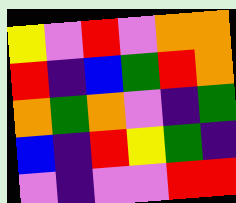[["yellow", "violet", "red", "violet", "orange", "orange"], ["red", "indigo", "blue", "green", "red", "orange"], ["orange", "green", "orange", "violet", "indigo", "green"], ["blue", "indigo", "red", "yellow", "green", "indigo"], ["violet", "indigo", "violet", "violet", "red", "red"]]